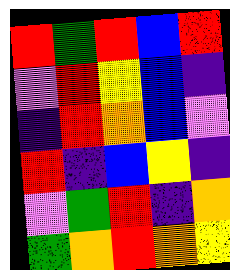[["red", "green", "red", "blue", "red"], ["violet", "red", "yellow", "blue", "indigo"], ["indigo", "red", "orange", "blue", "violet"], ["red", "indigo", "blue", "yellow", "indigo"], ["violet", "green", "red", "indigo", "orange"], ["green", "orange", "red", "orange", "yellow"]]